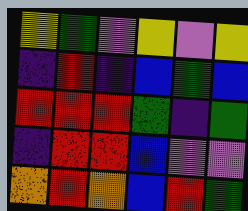[["yellow", "green", "violet", "yellow", "violet", "yellow"], ["indigo", "red", "indigo", "blue", "green", "blue"], ["red", "red", "red", "green", "indigo", "green"], ["indigo", "red", "red", "blue", "violet", "violet"], ["orange", "red", "orange", "blue", "red", "green"]]